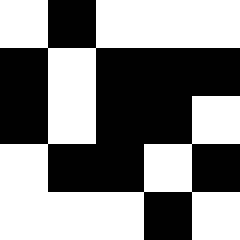[["white", "black", "white", "white", "white"], ["black", "white", "black", "black", "black"], ["black", "white", "black", "black", "white"], ["white", "black", "black", "white", "black"], ["white", "white", "white", "black", "white"]]